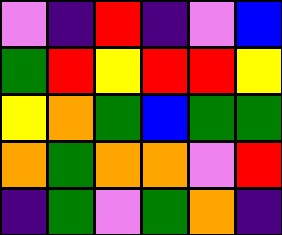[["violet", "indigo", "red", "indigo", "violet", "blue"], ["green", "red", "yellow", "red", "red", "yellow"], ["yellow", "orange", "green", "blue", "green", "green"], ["orange", "green", "orange", "orange", "violet", "red"], ["indigo", "green", "violet", "green", "orange", "indigo"]]